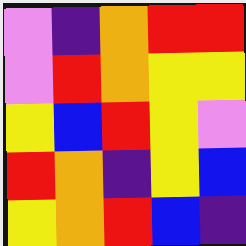[["violet", "indigo", "orange", "red", "red"], ["violet", "red", "orange", "yellow", "yellow"], ["yellow", "blue", "red", "yellow", "violet"], ["red", "orange", "indigo", "yellow", "blue"], ["yellow", "orange", "red", "blue", "indigo"]]